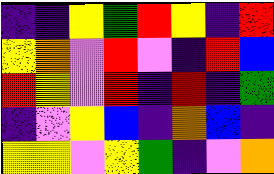[["indigo", "indigo", "yellow", "green", "red", "yellow", "indigo", "red"], ["yellow", "orange", "violet", "red", "violet", "indigo", "red", "blue"], ["red", "yellow", "violet", "red", "indigo", "red", "indigo", "green"], ["indigo", "violet", "yellow", "blue", "indigo", "orange", "blue", "indigo"], ["yellow", "yellow", "violet", "yellow", "green", "indigo", "violet", "orange"]]